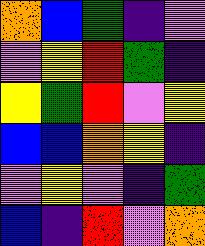[["orange", "blue", "green", "indigo", "violet"], ["violet", "yellow", "red", "green", "indigo"], ["yellow", "green", "red", "violet", "yellow"], ["blue", "blue", "orange", "yellow", "indigo"], ["violet", "yellow", "violet", "indigo", "green"], ["blue", "indigo", "red", "violet", "orange"]]